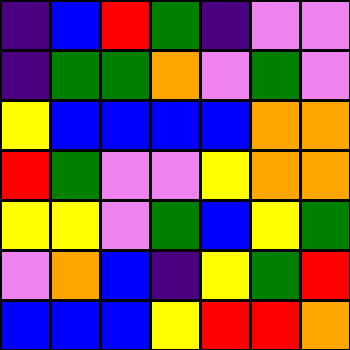[["indigo", "blue", "red", "green", "indigo", "violet", "violet"], ["indigo", "green", "green", "orange", "violet", "green", "violet"], ["yellow", "blue", "blue", "blue", "blue", "orange", "orange"], ["red", "green", "violet", "violet", "yellow", "orange", "orange"], ["yellow", "yellow", "violet", "green", "blue", "yellow", "green"], ["violet", "orange", "blue", "indigo", "yellow", "green", "red"], ["blue", "blue", "blue", "yellow", "red", "red", "orange"]]